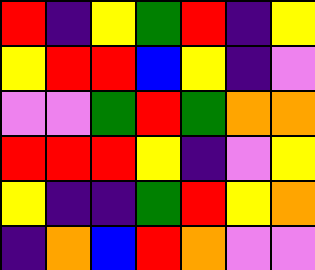[["red", "indigo", "yellow", "green", "red", "indigo", "yellow"], ["yellow", "red", "red", "blue", "yellow", "indigo", "violet"], ["violet", "violet", "green", "red", "green", "orange", "orange"], ["red", "red", "red", "yellow", "indigo", "violet", "yellow"], ["yellow", "indigo", "indigo", "green", "red", "yellow", "orange"], ["indigo", "orange", "blue", "red", "orange", "violet", "violet"]]